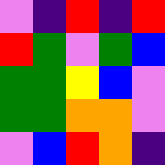[["violet", "indigo", "red", "indigo", "red"], ["red", "green", "violet", "green", "blue"], ["green", "green", "yellow", "blue", "violet"], ["green", "green", "orange", "orange", "violet"], ["violet", "blue", "red", "orange", "indigo"]]